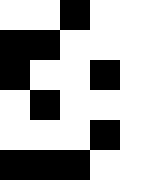[["white", "white", "black", "white", "white"], ["black", "black", "white", "white", "white"], ["black", "white", "white", "black", "white"], ["white", "black", "white", "white", "white"], ["white", "white", "white", "black", "white"], ["black", "black", "black", "white", "white"]]